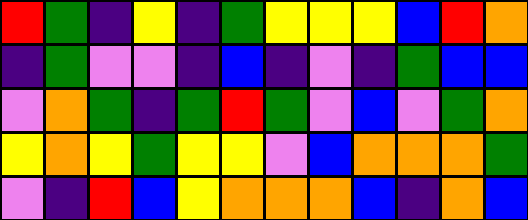[["red", "green", "indigo", "yellow", "indigo", "green", "yellow", "yellow", "yellow", "blue", "red", "orange"], ["indigo", "green", "violet", "violet", "indigo", "blue", "indigo", "violet", "indigo", "green", "blue", "blue"], ["violet", "orange", "green", "indigo", "green", "red", "green", "violet", "blue", "violet", "green", "orange"], ["yellow", "orange", "yellow", "green", "yellow", "yellow", "violet", "blue", "orange", "orange", "orange", "green"], ["violet", "indigo", "red", "blue", "yellow", "orange", "orange", "orange", "blue", "indigo", "orange", "blue"]]